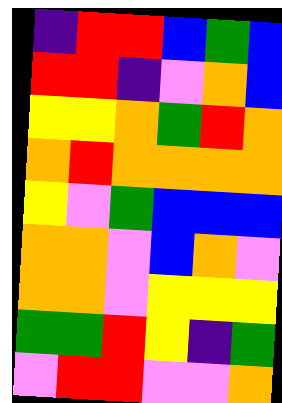[["indigo", "red", "red", "blue", "green", "blue"], ["red", "red", "indigo", "violet", "orange", "blue"], ["yellow", "yellow", "orange", "green", "red", "orange"], ["orange", "red", "orange", "orange", "orange", "orange"], ["yellow", "violet", "green", "blue", "blue", "blue"], ["orange", "orange", "violet", "blue", "orange", "violet"], ["orange", "orange", "violet", "yellow", "yellow", "yellow"], ["green", "green", "red", "yellow", "indigo", "green"], ["violet", "red", "red", "violet", "violet", "orange"]]